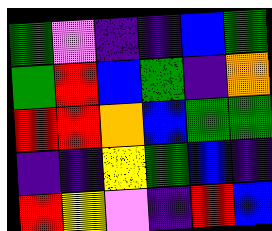[["green", "violet", "indigo", "indigo", "blue", "green"], ["green", "red", "blue", "green", "indigo", "orange"], ["red", "red", "orange", "blue", "green", "green"], ["indigo", "indigo", "yellow", "green", "blue", "indigo"], ["red", "yellow", "violet", "indigo", "red", "blue"]]